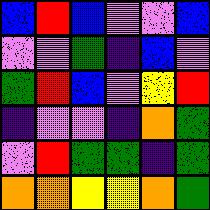[["blue", "red", "blue", "violet", "violet", "blue"], ["violet", "violet", "green", "indigo", "blue", "violet"], ["green", "red", "blue", "violet", "yellow", "red"], ["indigo", "violet", "violet", "indigo", "orange", "green"], ["violet", "red", "green", "green", "indigo", "green"], ["orange", "orange", "yellow", "yellow", "orange", "green"]]